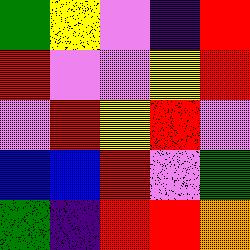[["green", "yellow", "violet", "indigo", "red"], ["red", "violet", "violet", "yellow", "red"], ["violet", "red", "yellow", "red", "violet"], ["blue", "blue", "red", "violet", "green"], ["green", "indigo", "red", "red", "orange"]]